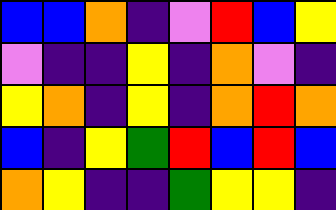[["blue", "blue", "orange", "indigo", "violet", "red", "blue", "yellow"], ["violet", "indigo", "indigo", "yellow", "indigo", "orange", "violet", "indigo"], ["yellow", "orange", "indigo", "yellow", "indigo", "orange", "red", "orange"], ["blue", "indigo", "yellow", "green", "red", "blue", "red", "blue"], ["orange", "yellow", "indigo", "indigo", "green", "yellow", "yellow", "indigo"]]